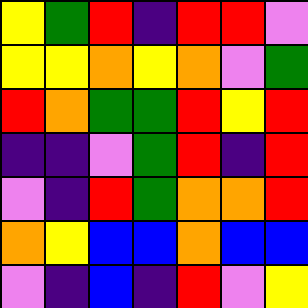[["yellow", "green", "red", "indigo", "red", "red", "violet"], ["yellow", "yellow", "orange", "yellow", "orange", "violet", "green"], ["red", "orange", "green", "green", "red", "yellow", "red"], ["indigo", "indigo", "violet", "green", "red", "indigo", "red"], ["violet", "indigo", "red", "green", "orange", "orange", "red"], ["orange", "yellow", "blue", "blue", "orange", "blue", "blue"], ["violet", "indigo", "blue", "indigo", "red", "violet", "yellow"]]